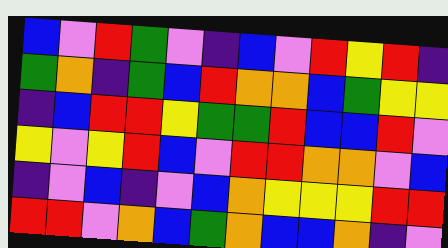[["blue", "violet", "red", "green", "violet", "indigo", "blue", "violet", "red", "yellow", "red", "indigo"], ["green", "orange", "indigo", "green", "blue", "red", "orange", "orange", "blue", "green", "yellow", "yellow"], ["indigo", "blue", "red", "red", "yellow", "green", "green", "red", "blue", "blue", "red", "violet"], ["yellow", "violet", "yellow", "red", "blue", "violet", "red", "red", "orange", "orange", "violet", "blue"], ["indigo", "violet", "blue", "indigo", "violet", "blue", "orange", "yellow", "yellow", "yellow", "red", "red"], ["red", "red", "violet", "orange", "blue", "green", "orange", "blue", "blue", "orange", "indigo", "violet"]]